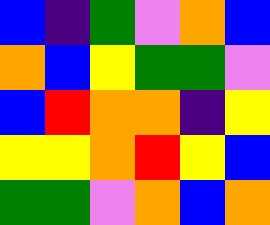[["blue", "indigo", "green", "violet", "orange", "blue"], ["orange", "blue", "yellow", "green", "green", "violet"], ["blue", "red", "orange", "orange", "indigo", "yellow"], ["yellow", "yellow", "orange", "red", "yellow", "blue"], ["green", "green", "violet", "orange", "blue", "orange"]]